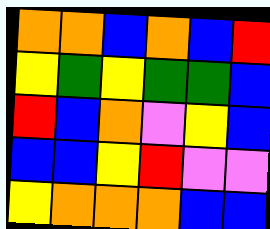[["orange", "orange", "blue", "orange", "blue", "red"], ["yellow", "green", "yellow", "green", "green", "blue"], ["red", "blue", "orange", "violet", "yellow", "blue"], ["blue", "blue", "yellow", "red", "violet", "violet"], ["yellow", "orange", "orange", "orange", "blue", "blue"]]